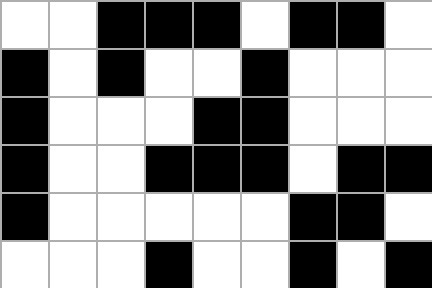[["white", "white", "black", "black", "black", "white", "black", "black", "white"], ["black", "white", "black", "white", "white", "black", "white", "white", "white"], ["black", "white", "white", "white", "black", "black", "white", "white", "white"], ["black", "white", "white", "black", "black", "black", "white", "black", "black"], ["black", "white", "white", "white", "white", "white", "black", "black", "white"], ["white", "white", "white", "black", "white", "white", "black", "white", "black"]]